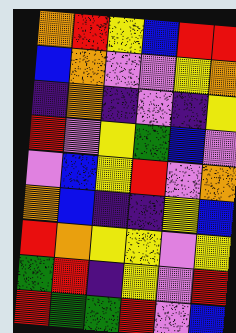[["orange", "red", "yellow", "blue", "red", "red"], ["blue", "orange", "violet", "violet", "yellow", "orange"], ["indigo", "orange", "indigo", "violet", "indigo", "yellow"], ["red", "violet", "yellow", "green", "blue", "violet"], ["violet", "blue", "yellow", "red", "violet", "orange"], ["orange", "blue", "indigo", "indigo", "yellow", "blue"], ["red", "orange", "yellow", "yellow", "violet", "yellow"], ["green", "red", "indigo", "yellow", "violet", "red"], ["red", "green", "green", "red", "violet", "blue"]]